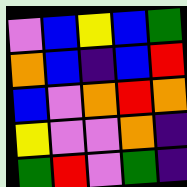[["violet", "blue", "yellow", "blue", "green"], ["orange", "blue", "indigo", "blue", "red"], ["blue", "violet", "orange", "red", "orange"], ["yellow", "violet", "violet", "orange", "indigo"], ["green", "red", "violet", "green", "indigo"]]